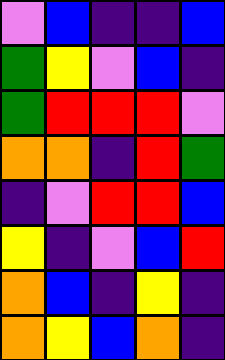[["violet", "blue", "indigo", "indigo", "blue"], ["green", "yellow", "violet", "blue", "indigo"], ["green", "red", "red", "red", "violet"], ["orange", "orange", "indigo", "red", "green"], ["indigo", "violet", "red", "red", "blue"], ["yellow", "indigo", "violet", "blue", "red"], ["orange", "blue", "indigo", "yellow", "indigo"], ["orange", "yellow", "blue", "orange", "indigo"]]